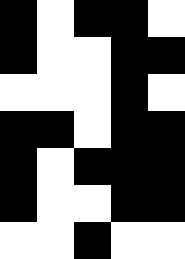[["black", "white", "black", "black", "white"], ["black", "white", "white", "black", "black"], ["white", "white", "white", "black", "white"], ["black", "black", "white", "black", "black"], ["black", "white", "black", "black", "black"], ["black", "white", "white", "black", "black"], ["white", "white", "black", "white", "white"]]